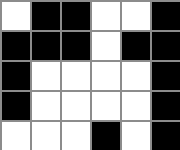[["white", "black", "black", "white", "white", "black"], ["black", "black", "black", "white", "black", "black"], ["black", "white", "white", "white", "white", "black"], ["black", "white", "white", "white", "white", "black"], ["white", "white", "white", "black", "white", "black"]]